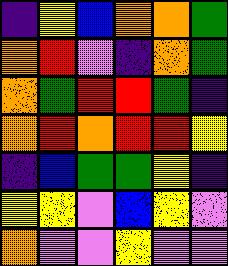[["indigo", "yellow", "blue", "orange", "orange", "green"], ["orange", "red", "violet", "indigo", "orange", "green"], ["orange", "green", "red", "red", "green", "indigo"], ["orange", "red", "orange", "red", "red", "yellow"], ["indigo", "blue", "green", "green", "yellow", "indigo"], ["yellow", "yellow", "violet", "blue", "yellow", "violet"], ["orange", "violet", "violet", "yellow", "violet", "violet"]]